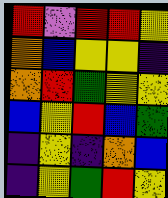[["red", "violet", "red", "red", "yellow"], ["orange", "blue", "yellow", "yellow", "indigo"], ["orange", "red", "green", "yellow", "yellow"], ["blue", "yellow", "red", "blue", "green"], ["indigo", "yellow", "indigo", "orange", "blue"], ["indigo", "yellow", "green", "red", "yellow"]]